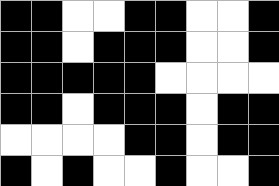[["black", "black", "white", "white", "black", "black", "white", "white", "black"], ["black", "black", "white", "black", "black", "black", "white", "white", "black"], ["black", "black", "black", "black", "black", "white", "white", "white", "white"], ["black", "black", "white", "black", "black", "black", "white", "black", "black"], ["white", "white", "white", "white", "black", "black", "white", "black", "black"], ["black", "white", "black", "white", "white", "black", "white", "white", "black"]]